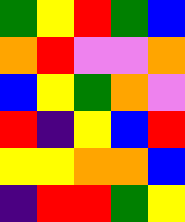[["green", "yellow", "red", "green", "blue"], ["orange", "red", "violet", "violet", "orange"], ["blue", "yellow", "green", "orange", "violet"], ["red", "indigo", "yellow", "blue", "red"], ["yellow", "yellow", "orange", "orange", "blue"], ["indigo", "red", "red", "green", "yellow"]]